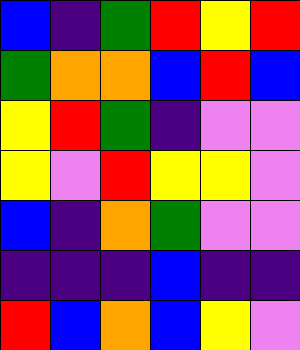[["blue", "indigo", "green", "red", "yellow", "red"], ["green", "orange", "orange", "blue", "red", "blue"], ["yellow", "red", "green", "indigo", "violet", "violet"], ["yellow", "violet", "red", "yellow", "yellow", "violet"], ["blue", "indigo", "orange", "green", "violet", "violet"], ["indigo", "indigo", "indigo", "blue", "indigo", "indigo"], ["red", "blue", "orange", "blue", "yellow", "violet"]]